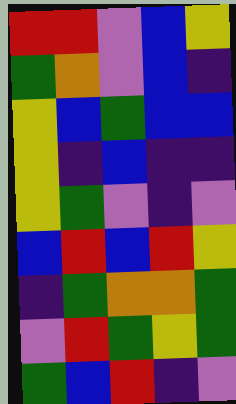[["red", "red", "violet", "blue", "yellow"], ["green", "orange", "violet", "blue", "indigo"], ["yellow", "blue", "green", "blue", "blue"], ["yellow", "indigo", "blue", "indigo", "indigo"], ["yellow", "green", "violet", "indigo", "violet"], ["blue", "red", "blue", "red", "yellow"], ["indigo", "green", "orange", "orange", "green"], ["violet", "red", "green", "yellow", "green"], ["green", "blue", "red", "indigo", "violet"]]